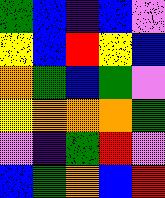[["green", "blue", "indigo", "blue", "violet"], ["yellow", "blue", "red", "yellow", "blue"], ["orange", "green", "blue", "green", "violet"], ["yellow", "orange", "orange", "orange", "green"], ["violet", "indigo", "green", "red", "violet"], ["blue", "green", "orange", "blue", "red"]]